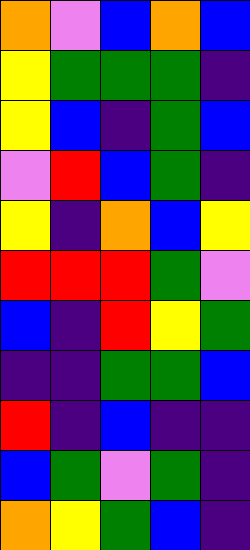[["orange", "violet", "blue", "orange", "blue"], ["yellow", "green", "green", "green", "indigo"], ["yellow", "blue", "indigo", "green", "blue"], ["violet", "red", "blue", "green", "indigo"], ["yellow", "indigo", "orange", "blue", "yellow"], ["red", "red", "red", "green", "violet"], ["blue", "indigo", "red", "yellow", "green"], ["indigo", "indigo", "green", "green", "blue"], ["red", "indigo", "blue", "indigo", "indigo"], ["blue", "green", "violet", "green", "indigo"], ["orange", "yellow", "green", "blue", "indigo"]]